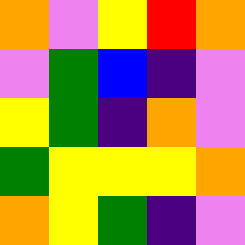[["orange", "violet", "yellow", "red", "orange"], ["violet", "green", "blue", "indigo", "violet"], ["yellow", "green", "indigo", "orange", "violet"], ["green", "yellow", "yellow", "yellow", "orange"], ["orange", "yellow", "green", "indigo", "violet"]]